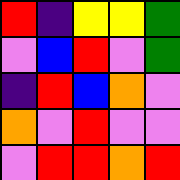[["red", "indigo", "yellow", "yellow", "green"], ["violet", "blue", "red", "violet", "green"], ["indigo", "red", "blue", "orange", "violet"], ["orange", "violet", "red", "violet", "violet"], ["violet", "red", "red", "orange", "red"]]